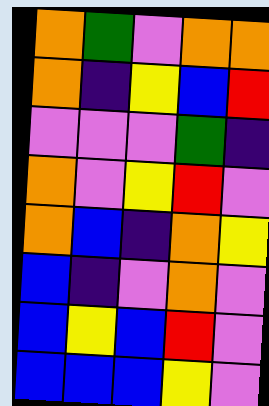[["orange", "green", "violet", "orange", "orange"], ["orange", "indigo", "yellow", "blue", "red"], ["violet", "violet", "violet", "green", "indigo"], ["orange", "violet", "yellow", "red", "violet"], ["orange", "blue", "indigo", "orange", "yellow"], ["blue", "indigo", "violet", "orange", "violet"], ["blue", "yellow", "blue", "red", "violet"], ["blue", "blue", "blue", "yellow", "violet"]]